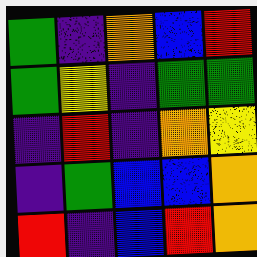[["green", "indigo", "orange", "blue", "red"], ["green", "yellow", "indigo", "green", "green"], ["indigo", "red", "indigo", "orange", "yellow"], ["indigo", "green", "blue", "blue", "orange"], ["red", "indigo", "blue", "red", "orange"]]